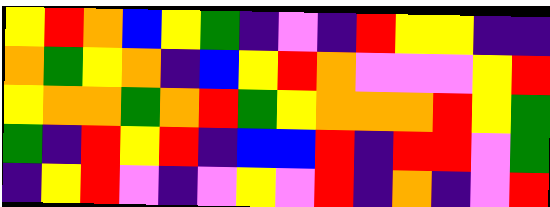[["yellow", "red", "orange", "blue", "yellow", "green", "indigo", "violet", "indigo", "red", "yellow", "yellow", "indigo", "indigo"], ["orange", "green", "yellow", "orange", "indigo", "blue", "yellow", "red", "orange", "violet", "violet", "violet", "yellow", "red"], ["yellow", "orange", "orange", "green", "orange", "red", "green", "yellow", "orange", "orange", "orange", "red", "yellow", "green"], ["green", "indigo", "red", "yellow", "red", "indigo", "blue", "blue", "red", "indigo", "red", "red", "violet", "green"], ["indigo", "yellow", "red", "violet", "indigo", "violet", "yellow", "violet", "red", "indigo", "orange", "indigo", "violet", "red"]]